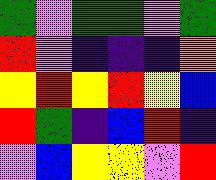[["green", "violet", "green", "green", "violet", "green"], ["red", "violet", "indigo", "indigo", "indigo", "orange"], ["yellow", "red", "yellow", "red", "yellow", "blue"], ["red", "green", "indigo", "blue", "red", "indigo"], ["violet", "blue", "yellow", "yellow", "violet", "red"]]